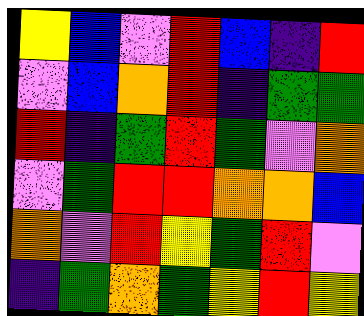[["yellow", "blue", "violet", "red", "blue", "indigo", "red"], ["violet", "blue", "orange", "red", "indigo", "green", "green"], ["red", "indigo", "green", "red", "green", "violet", "orange"], ["violet", "green", "red", "red", "orange", "orange", "blue"], ["orange", "violet", "red", "yellow", "green", "red", "violet"], ["indigo", "green", "orange", "green", "yellow", "red", "yellow"]]